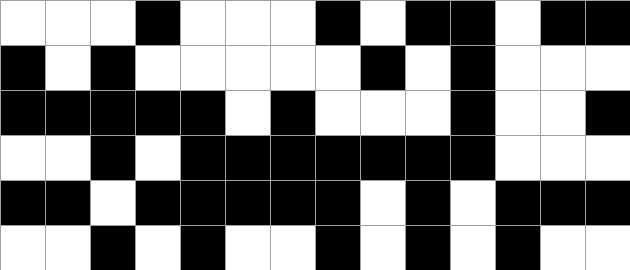[["white", "white", "white", "black", "white", "white", "white", "black", "white", "black", "black", "white", "black", "black"], ["black", "white", "black", "white", "white", "white", "white", "white", "black", "white", "black", "white", "white", "white"], ["black", "black", "black", "black", "black", "white", "black", "white", "white", "white", "black", "white", "white", "black"], ["white", "white", "black", "white", "black", "black", "black", "black", "black", "black", "black", "white", "white", "white"], ["black", "black", "white", "black", "black", "black", "black", "black", "white", "black", "white", "black", "black", "black"], ["white", "white", "black", "white", "black", "white", "white", "black", "white", "black", "white", "black", "white", "white"]]